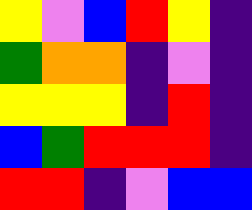[["yellow", "violet", "blue", "red", "yellow", "indigo"], ["green", "orange", "orange", "indigo", "violet", "indigo"], ["yellow", "yellow", "yellow", "indigo", "red", "indigo"], ["blue", "green", "red", "red", "red", "indigo"], ["red", "red", "indigo", "violet", "blue", "blue"]]